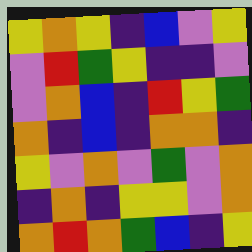[["yellow", "orange", "yellow", "indigo", "blue", "violet", "yellow"], ["violet", "red", "green", "yellow", "indigo", "indigo", "violet"], ["violet", "orange", "blue", "indigo", "red", "yellow", "green"], ["orange", "indigo", "blue", "indigo", "orange", "orange", "indigo"], ["yellow", "violet", "orange", "violet", "green", "violet", "orange"], ["indigo", "orange", "indigo", "yellow", "yellow", "violet", "orange"], ["orange", "red", "orange", "green", "blue", "indigo", "yellow"]]